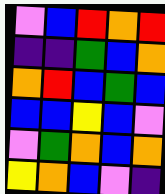[["violet", "blue", "red", "orange", "red"], ["indigo", "indigo", "green", "blue", "orange"], ["orange", "red", "blue", "green", "blue"], ["blue", "blue", "yellow", "blue", "violet"], ["violet", "green", "orange", "blue", "orange"], ["yellow", "orange", "blue", "violet", "indigo"]]